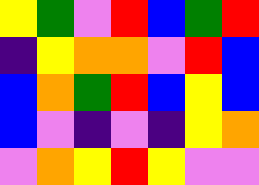[["yellow", "green", "violet", "red", "blue", "green", "red"], ["indigo", "yellow", "orange", "orange", "violet", "red", "blue"], ["blue", "orange", "green", "red", "blue", "yellow", "blue"], ["blue", "violet", "indigo", "violet", "indigo", "yellow", "orange"], ["violet", "orange", "yellow", "red", "yellow", "violet", "violet"]]